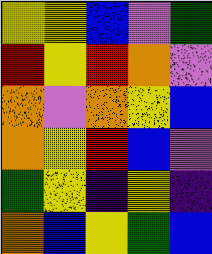[["yellow", "yellow", "blue", "violet", "green"], ["red", "yellow", "red", "orange", "violet"], ["orange", "violet", "orange", "yellow", "blue"], ["orange", "yellow", "red", "blue", "violet"], ["green", "yellow", "indigo", "yellow", "indigo"], ["orange", "blue", "yellow", "green", "blue"]]